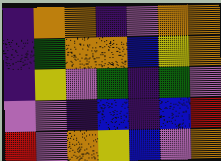[["indigo", "orange", "orange", "indigo", "violet", "orange", "orange"], ["indigo", "green", "orange", "orange", "blue", "yellow", "orange"], ["indigo", "yellow", "violet", "green", "indigo", "green", "violet"], ["violet", "violet", "indigo", "blue", "indigo", "blue", "red"], ["red", "violet", "orange", "yellow", "blue", "violet", "orange"]]